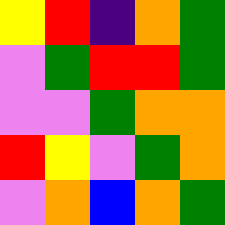[["yellow", "red", "indigo", "orange", "green"], ["violet", "green", "red", "red", "green"], ["violet", "violet", "green", "orange", "orange"], ["red", "yellow", "violet", "green", "orange"], ["violet", "orange", "blue", "orange", "green"]]